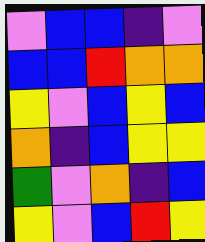[["violet", "blue", "blue", "indigo", "violet"], ["blue", "blue", "red", "orange", "orange"], ["yellow", "violet", "blue", "yellow", "blue"], ["orange", "indigo", "blue", "yellow", "yellow"], ["green", "violet", "orange", "indigo", "blue"], ["yellow", "violet", "blue", "red", "yellow"]]